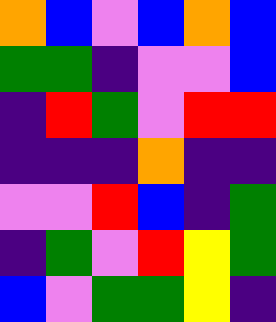[["orange", "blue", "violet", "blue", "orange", "blue"], ["green", "green", "indigo", "violet", "violet", "blue"], ["indigo", "red", "green", "violet", "red", "red"], ["indigo", "indigo", "indigo", "orange", "indigo", "indigo"], ["violet", "violet", "red", "blue", "indigo", "green"], ["indigo", "green", "violet", "red", "yellow", "green"], ["blue", "violet", "green", "green", "yellow", "indigo"]]